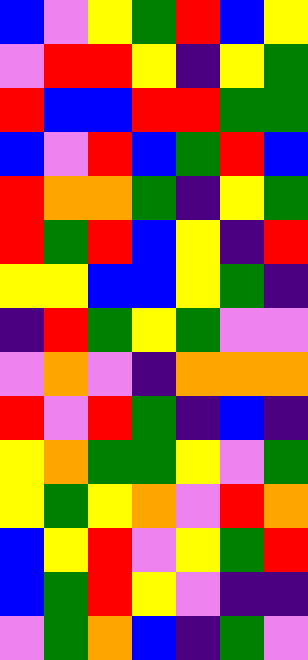[["blue", "violet", "yellow", "green", "red", "blue", "yellow"], ["violet", "red", "red", "yellow", "indigo", "yellow", "green"], ["red", "blue", "blue", "red", "red", "green", "green"], ["blue", "violet", "red", "blue", "green", "red", "blue"], ["red", "orange", "orange", "green", "indigo", "yellow", "green"], ["red", "green", "red", "blue", "yellow", "indigo", "red"], ["yellow", "yellow", "blue", "blue", "yellow", "green", "indigo"], ["indigo", "red", "green", "yellow", "green", "violet", "violet"], ["violet", "orange", "violet", "indigo", "orange", "orange", "orange"], ["red", "violet", "red", "green", "indigo", "blue", "indigo"], ["yellow", "orange", "green", "green", "yellow", "violet", "green"], ["yellow", "green", "yellow", "orange", "violet", "red", "orange"], ["blue", "yellow", "red", "violet", "yellow", "green", "red"], ["blue", "green", "red", "yellow", "violet", "indigo", "indigo"], ["violet", "green", "orange", "blue", "indigo", "green", "violet"]]